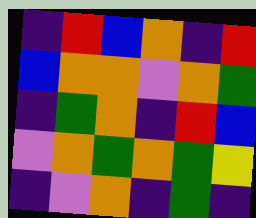[["indigo", "red", "blue", "orange", "indigo", "red"], ["blue", "orange", "orange", "violet", "orange", "green"], ["indigo", "green", "orange", "indigo", "red", "blue"], ["violet", "orange", "green", "orange", "green", "yellow"], ["indigo", "violet", "orange", "indigo", "green", "indigo"]]